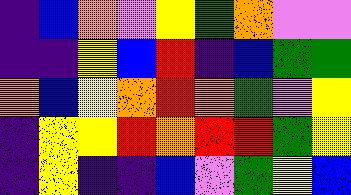[["indigo", "blue", "orange", "violet", "yellow", "green", "orange", "violet", "violet"], ["indigo", "indigo", "yellow", "blue", "red", "indigo", "blue", "green", "green"], ["orange", "blue", "yellow", "orange", "red", "orange", "green", "violet", "yellow"], ["indigo", "yellow", "yellow", "red", "orange", "red", "red", "green", "yellow"], ["indigo", "yellow", "indigo", "indigo", "blue", "violet", "green", "yellow", "blue"]]